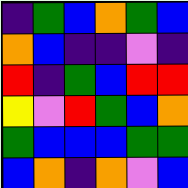[["indigo", "green", "blue", "orange", "green", "blue"], ["orange", "blue", "indigo", "indigo", "violet", "indigo"], ["red", "indigo", "green", "blue", "red", "red"], ["yellow", "violet", "red", "green", "blue", "orange"], ["green", "blue", "blue", "blue", "green", "green"], ["blue", "orange", "indigo", "orange", "violet", "blue"]]